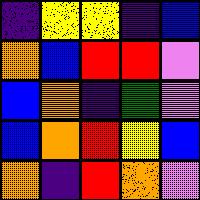[["indigo", "yellow", "yellow", "indigo", "blue"], ["orange", "blue", "red", "red", "violet"], ["blue", "orange", "indigo", "green", "violet"], ["blue", "orange", "red", "yellow", "blue"], ["orange", "indigo", "red", "orange", "violet"]]